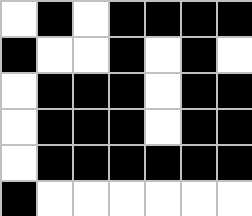[["white", "black", "white", "black", "black", "black", "black"], ["black", "white", "white", "black", "white", "black", "white"], ["white", "black", "black", "black", "white", "black", "black"], ["white", "black", "black", "black", "white", "black", "black"], ["white", "black", "black", "black", "black", "black", "black"], ["black", "white", "white", "white", "white", "white", "white"]]